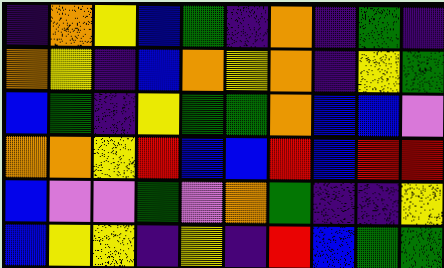[["indigo", "orange", "yellow", "blue", "green", "indigo", "orange", "indigo", "green", "indigo"], ["orange", "yellow", "indigo", "blue", "orange", "yellow", "orange", "indigo", "yellow", "green"], ["blue", "green", "indigo", "yellow", "green", "green", "orange", "blue", "blue", "violet"], ["orange", "orange", "yellow", "red", "blue", "blue", "red", "blue", "red", "red"], ["blue", "violet", "violet", "green", "violet", "orange", "green", "indigo", "indigo", "yellow"], ["blue", "yellow", "yellow", "indigo", "yellow", "indigo", "red", "blue", "green", "green"]]